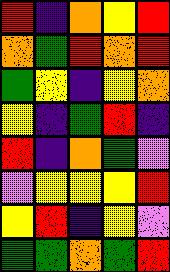[["red", "indigo", "orange", "yellow", "red"], ["orange", "green", "red", "orange", "red"], ["green", "yellow", "indigo", "yellow", "orange"], ["yellow", "indigo", "green", "red", "indigo"], ["red", "indigo", "orange", "green", "violet"], ["violet", "yellow", "yellow", "yellow", "red"], ["yellow", "red", "indigo", "yellow", "violet"], ["green", "green", "orange", "green", "red"]]